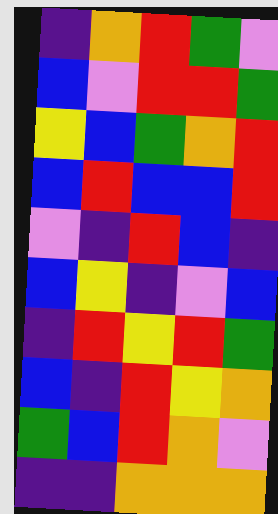[["indigo", "orange", "red", "green", "violet"], ["blue", "violet", "red", "red", "green"], ["yellow", "blue", "green", "orange", "red"], ["blue", "red", "blue", "blue", "red"], ["violet", "indigo", "red", "blue", "indigo"], ["blue", "yellow", "indigo", "violet", "blue"], ["indigo", "red", "yellow", "red", "green"], ["blue", "indigo", "red", "yellow", "orange"], ["green", "blue", "red", "orange", "violet"], ["indigo", "indigo", "orange", "orange", "orange"]]